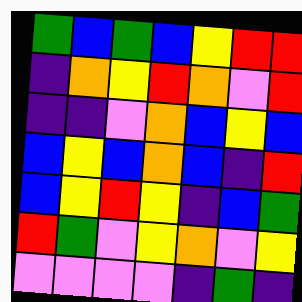[["green", "blue", "green", "blue", "yellow", "red", "red"], ["indigo", "orange", "yellow", "red", "orange", "violet", "red"], ["indigo", "indigo", "violet", "orange", "blue", "yellow", "blue"], ["blue", "yellow", "blue", "orange", "blue", "indigo", "red"], ["blue", "yellow", "red", "yellow", "indigo", "blue", "green"], ["red", "green", "violet", "yellow", "orange", "violet", "yellow"], ["violet", "violet", "violet", "violet", "indigo", "green", "indigo"]]